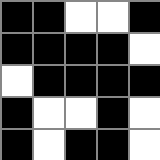[["black", "black", "white", "white", "black"], ["black", "black", "black", "black", "white"], ["white", "black", "black", "black", "black"], ["black", "white", "white", "black", "white"], ["black", "white", "black", "black", "white"]]